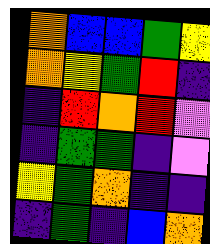[["orange", "blue", "blue", "green", "yellow"], ["orange", "yellow", "green", "red", "indigo"], ["indigo", "red", "orange", "red", "violet"], ["indigo", "green", "green", "indigo", "violet"], ["yellow", "green", "orange", "indigo", "indigo"], ["indigo", "green", "indigo", "blue", "orange"]]